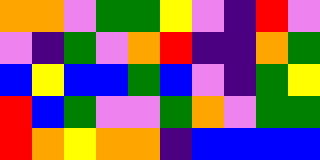[["orange", "orange", "violet", "green", "green", "yellow", "violet", "indigo", "red", "violet"], ["violet", "indigo", "green", "violet", "orange", "red", "indigo", "indigo", "orange", "green"], ["blue", "yellow", "blue", "blue", "green", "blue", "violet", "indigo", "green", "yellow"], ["red", "blue", "green", "violet", "violet", "green", "orange", "violet", "green", "green"], ["red", "orange", "yellow", "orange", "orange", "indigo", "blue", "blue", "blue", "blue"]]